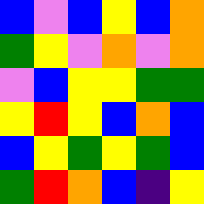[["blue", "violet", "blue", "yellow", "blue", "orange"], ["green", "yellow", "violet", "orange", "violet", "orange"], ["violet", "blue", "yellow", "yellow", "green", "green"], ["yellow", "red", "yellow", "blue", "orange", "blue"], ["blue", "yellow", "green", "yellow", "green", "blue"], ["green", "red", "orange", "blue", "indigo", "yellow"]]